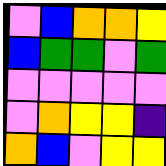[["violet", "blue", "orange", "orange", "yellow"], ["blue", "green", "green", "violet", "green"], ["violet", "violet", "violet", "violet", "violet"], ["violet", "orange", "yellow", "yellow", "indigo"], ["orange", "blue", "violet", "yellow", "yellow"]]